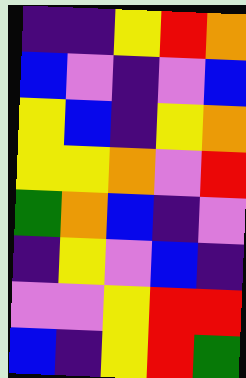[["indigo", "indigo", "yellow", "red", "orange"], ["blue", "violet", "indigo", "violet", "blue"], ["yellow", "blue", "indigo", "yellow", "orange"], ["yellow", "yellow", "orange", "violet", "red"], ["green", "orange", "blue", "indigo", "violet"], ["indigo", "yellow", "violet", "blue", "indigo"], ["violet", "violet", "yellow", "red", "red"], ["blue", "indigo", "yellow", "red", "green"]]